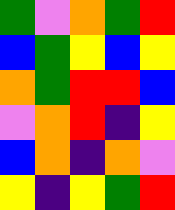[["green", "violet", "orange", "green", "red"], ["blue", "green", "yellow", "blue", "yellow"], ["orange", "green", "red", "red", "blue"], ["violet", "orange", "red", "indigo", "yellow"], ["blue", "orange", "indigo", "orange", "violet"], ["yellow", "indigo", "yellow", "green", "red"]]